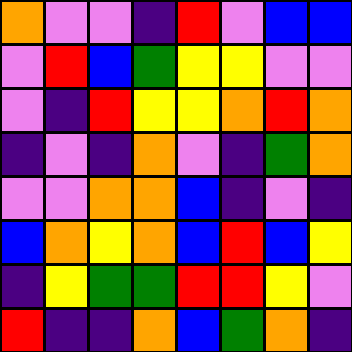[["orange", "violet", "violet", "indigo", "red", "violet", "blue", "blue"], ["violet", "red", "blue", "green", "yellow", "yellow", "violet", "violet"], ["violet", "indigo", "red", "yellow", "yellow", "orange", "red", "orange"], ["indigo", "violet", "indigo", "orange", "violet", "indigo", "green", "orange"], ["violet", "violet", "orange", "orange", "blue", "indigo", "violet", "indigo"], ["blue", "orange", "yellow", "orange", "blue", "red", "blue", "yellow"], ["indigo", "yellow", "green", "green", "red", "red", "yellow", "violet"], ["red", "indigo", "indigo", "orange", "blue", "green", "orange", "indigo"]]